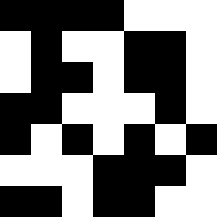[["black", "black", "black", "black", "white", "white", "white"], ["white", "black", "white", "white", "black", "black", "white"], ["white", "black", "black", "white", "black", "black", "white"], ["black", "black", "white", "white", "white", "black", "white"], ["black", "white", "black", "white", "black", "white", "black"], ["white", "white", "white", "black", "black", "black", "white"], ["black", "black", "white", "black", "black", "white", "white"]]